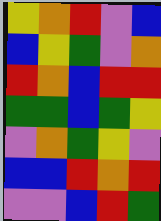[["yellow", "orange", "red", "violet", "blue"], ["blue", "yellow", "green", "violet", "orange"], ["red", "orange", "blue", "red", "red"], ["green", "green", "blue", "green", "yellow"], ["violet", "orange", "green", "yellow", "violet"], ["blue", "blue", "red", "orange", "red"], ["violet", "violet", "blue", "red", "green"]]